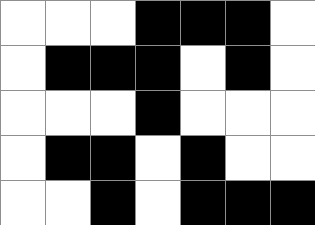[["white", "white", "white", "black", "black", "black", "white"], ["white", "black", "black", "black", "white", "black", "white"], ["white", "white", "white", "black", "white", "white", "white"], ["white", "black", "black", "white", "black", "white", "white"], ["white", "white", "black", "white", "black", "black", "black"]]